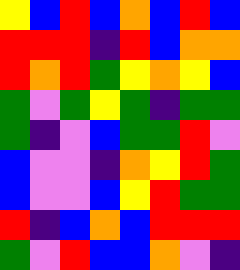[["yellow", "blue", "red", "blue", "orange", "blue", "red", "blue"], ["red", "red", "red", "indigo", "red", "blue", "orange", "orange"], ["red", "orange", "red", "green", "yellow", "orange", "yellow", "blue"], ["green", "violet", "green", "yellow", "green", "indigo", "green", "green"], ["green", "indigo", "violet", "blue", "green", "green", "red", "violet"], ["blue", "violet", "violet", "indigo", "orange", "yellow", "red", "green"], ["blue", "violet", "violet", "blue", "yellow", "red", "green", "green"], ["red", "indigo", "blue", "orange", "blue", "red", "red", "red"], ["green", "violet", "red", "blue", "blue", "orange", "violet", "indigo"]]